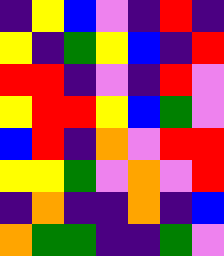[["indigo", "yellow", "blue", "violet", "indigo", "red", "indigo"], ["yellow", "indigo", "green", "yellow", "blue", "indigo", "red"], ["red", "red", "indigo", "violet", "indigo", "red", "violet"], ["yellow", "red", "red", "yellow", "blue", "green", "violet"], ["blue", "red", "indigo", "orange", "violet", "red", "red"], ["yellow", "yellow", "green", "violet", "orange", "violet", "red"], ["indigo", "orange", "indigo", "indigo", "orange", "indigo", "blue"], ["orange", "green", "green", "indigo", "indigo", "green", "violet"]]